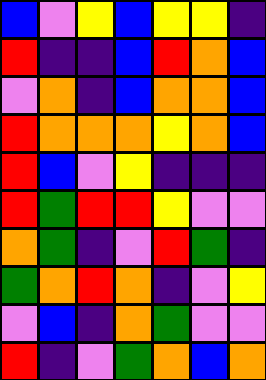[["blue", "violet", "yellow", "blue", "yellow", "yellow", "indigo"], ["red", "indigo", "indigo", "blue", "red", "orange", "blue"], ["violet", "orange", "indigo", "blue", "orange", "orange", "blue"], ["red", "orange", "orange", "orange", "yellow", "orange", "blue"], ["red", "blue", "violet", "yellow", "indigo", "indigo", "indigo"], ["red", "green", "red", "red", "yellow", "violet", "violet"], ["orange", "green", "indigo", "violet", "red", "green", "indigo"], ["green", "orange", "red", "orange", "indigo", "violet", "yellow"], ["violet", "blue", "indigo", "orange", "green", "violet", "violet"], ["red", "indigo", "violet", "green", "orange", "blue", "orange"]]